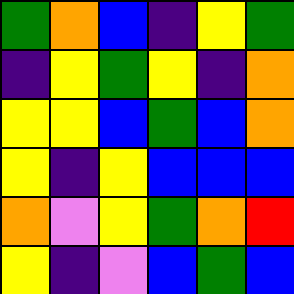[["green", "orange", "blue", "indigo", "yellow", "green"], ["indigo", "yellow", "green", "yellow", "indigo", "orange"], ["yellow", "yellow", "blue", "green", "blue", "orange"], ["yellow", "indigo", "yellow", "blue", "blue", "blue"], ["orange", "violet", "yellow", "green", "orange", "red"], ["yellow", "indigo", "violet", "blue", "green", "blue"]]